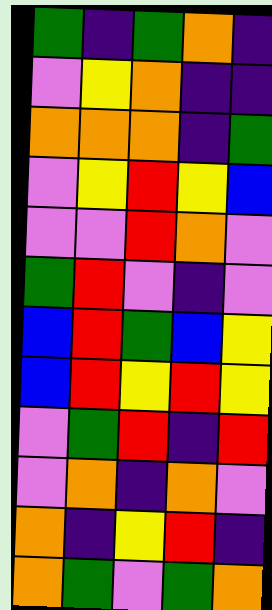[["green", "indigo", "green", "orange", "indigo"], ["violet", "yellow", "orange", "indigo", "indigo"], ["orange", "orange", "orange", "indigo", "green"], ["violet", "yellow", "red", "yellow", "blue"], ["violet", "violet", "red", "orange", "violet"], ["green", "red", "violet", "indigo", "violet"], ["blue", "red", "green", "blue", "yellow"], ["blue", "red", "yellow", "red", "yellow"], ["violet", "green", "red", "indigo", "red"], ["violet", "orange", "indigo", "orange", "violet"], ["orange", "indigo", "yellow", "red", "indigo"], ["orange", "green", "violet", "green", "orange"]]